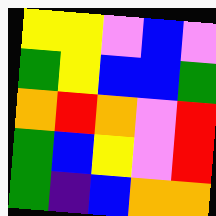[["yellow", "yellow", "violet", "blue", "violet"], ["green", "yellow", "blue", "blue", "green"], ["orange", "red", "orange", "violet", "red"], ["green", "blue", "yellow", "violet", "red"], ["green", "indigo", "blue", "orange", "orange"]]